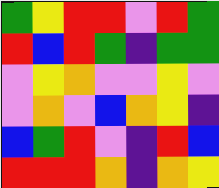[["green", "yellow", "red", "red", "violet", "red", "green"], ["red", "blue", "red", "green", "indigo", "green", "green"], ["violet", "yellow", "orange", "violet", "violet", "yellow", "violet"], ["violet", "orange", "violet", "blue", "orange", "yellow", "indigo"], ["blue", "green", "red", "violet", "indigo", "red", "blue"], ["red", "red", "red", "orange", "indigo", "orange", "yellow"]]